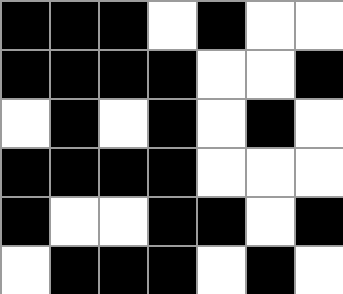[["black", "black", "black", "white", "black", "white", "white"], ["black", "black", "black", "black", "white", "white", "black"], ["white", "black", "white", "black", "white", "black", "white"], ["black", "black", "black", "black", "white", "white", "white"], ["black", "white", "white", "black", "black", "white", "black"], ["white", "black", "black", "black", "white", "black", "white"]]